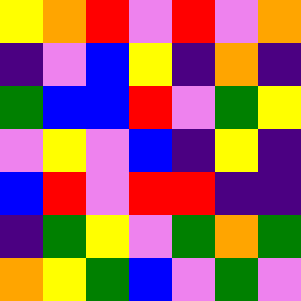[["yellow", "orange", "red", "violet", "red", "violet", "orange"], ["indigo", "violet", "blue", "yellow", "indigo", "orange", "indigo"], ["green", "blue", "blue", "red", "violet", "green", "yellow"], ["violet", "yellow", "violet", "blue", "indigo", "yellow", "indigo"], ["blue", "red", "violet", "red", "red", "indigo", "indigo"], ["indigo", "green", "yellow", "violet", "green", "orange", "green"], ["orange", "yellow", "green", "blue", "violet", "green", "violet"]]